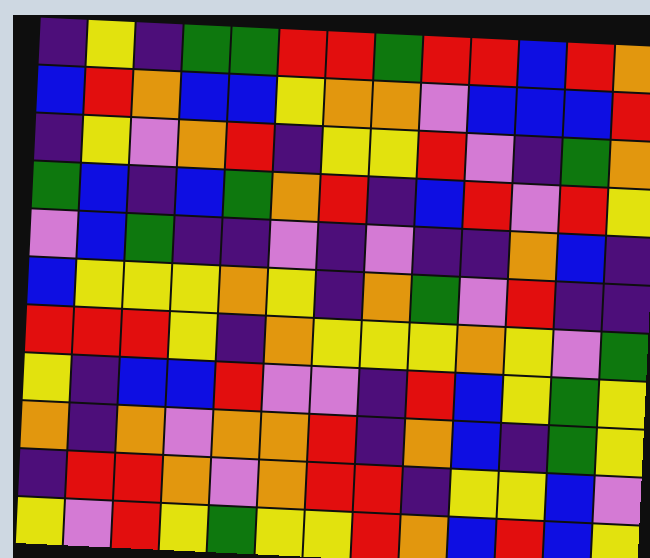[["indigo", "yellow", "indigo", "green", "green", "red", "red", "green", "red", "red", "blue", "red", "orange"], ["blue", "red", "orange", "blue", "blue", "yellow", "orange", "orange", "violet", "blue", "blue", "blue", "red"], ["indigo", "yellow", "violet", "orange", "red", "indigo", "yellow", "yellow", "red", "violet", "indigo", "green", "orange"], ["green", "blue", "indigo", "blue", "green", "orange", "red", "indigo", "blue", "red", "violet", "red", "yellow"], ["violet", "blue", "green", "indigo", "indigo", "violet", "indigo", "violet", "indigo", "indigo", "orange", "blue", "indigo"], ["blue", "yellow", "yellow", "yellow", "orange", "yellow", "indigo", "orange", "green", "violet", "red", "indigo", "indigo"], ["red", "red", "red", "yellow", "indigo", "orange", "yellow", "yellow", "yellow", "orange", "yellow", "violet", "green"], ["yellow", "indigo", "blue", "blue", "red", "violet", "violet", "indigo", "red", "blue", "yellow", "green", "yellow"], ["orange", "indigo", "orange", "violet", "orange", "orange", "red", "indigo", "orange", "blue", "indigo", "green", "yellow"], ["indigo", "red", "red", "orange", "violet", "orange", "red", "red", "indigo", "yellow", "yellow", "blue", "violet"], ["yellow", "violet", "red", "yellow", "green", "yellow", "yellow", "red", "orange", "blue", "red", "blue", "yellow"]]